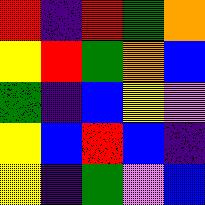[["red", "indigo", "red", "green", "orange"], ["yellow", "red", "green", "orange", "blue"], ["green", "indigo", "blue", "yellow", "violet"], ["yellow", "blue", "red", "blue", "indigo"], ["yellow", "indigo", "green", "violet", "blue"]]